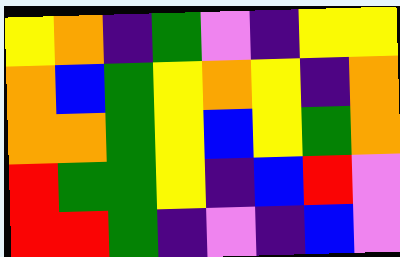[["yellow", "orange", "indigo", "green", "violet", "indigo", "yellow", "yellow"], ["orange", "blue", "green", "yellow", "orange", "yellow", "indigo", "orange"], ["orange", "orange", "green", "yellow", "blue", "yellow", "green", "orange"], ["red", "green", "green", "yellow", "indigo", "blue", "red", "violet"], ["red", "red", "green", "indigo", "violet", "indigo", "blue", "violet"]]